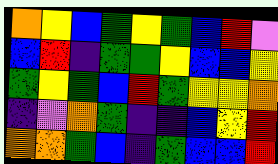[["orange", "yellow", "blue", "green", "yellow", "green", "blue", "red", "violet"], ["blue", "red", "indigo", "green", "green", "yellow", "blue", "blue", "yellow"], ["green", "yellow", "green", "blue", "red", "green", "yellow", "yellow", "orange"], ["indigo", "violet", "orange", "green", "indigo", "indigo", "blue", "yellow", "red"], ["orange", "orange", "green", "blue", "indigo", "green", "blue", "blue", "red"]]